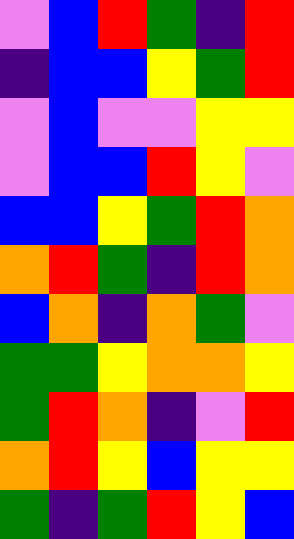[["violet", "blue", "red", "green", "indigo", "red"], ["indigo", "blue", "blue", "yellow", "green", "red"], ["violet", "blue", "violet", "violet", "yellow", "yellow"], ["violet", "blue", "blue", "red", "yellow", "violet"], ["blue", "blue", "yellow", "green", "red", "orange"], ["orange", "red", "green", "indigo", "red", "orange"], ["blue", "orange", "indigo", "orange", "green", "violet"], ["green", "green", "yellow", "orange", "orange", "yellow"], ["green", "red", "orange", "indigo", "violet", "red"], ["orange", "red", "yellow", "blue", "yellow", "yellow"], ["green", "indigo", "green", "red", "yellow", "blue"]]